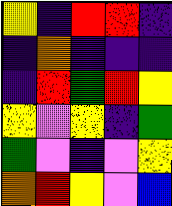[["yellow", "indigo", "red", "red", "indigo"], ["indigo", "orange", "indigo", "indigo", "indigo"], ["indigo", "red", "green", "red", "yellow"], ["yellow", "violet", "yellow", "indigo", "green"], ["green", "violet", "indigo", "violet", "yellow"], ["orange", "red", "yellow", "violet", "blue"]]